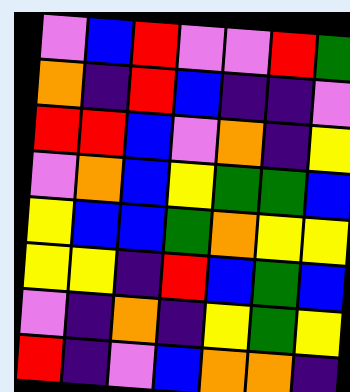[["violet", "blue", "red", "violet", "violet", "red", "green"], ["orange", "indigo", "red", "blue", "indigo", "indigo", "violet"], ["red", "red", "blue", "violet", "orange", "indigo", "yellow"], ["violet", "orange", "blue", "yellow", "green", "green", "blue"], ["yellow", "blue", "blue", "green", "orange", "yellow", "yellow"], ["yellow", "yellow", "indigo", "red", "blue", "green", "blue"], ["violet", "indigo", "orange", "indigo", "yellow", "green", "yellow"], ["red", "indigo", "violet", "blue", "orange", "orange", "indigo"]]